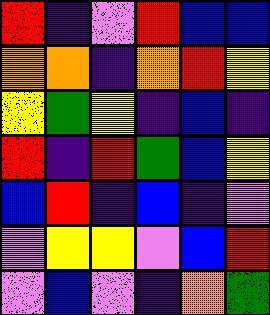[["red", "indigo", "violet", "red", "blue", "blue"], ["orange", "orange", "indigo", "orange", "red", "yellow"], ["yellow", "green", "yellow", "indigo", "blue", "indigo"], ["red", "indigo", "red", "green", "blue", "yellow"], ["blue", "red", "indigo", "blue", "indigo", "violet"], ["violet", "yellow", "yellow", "violet", "blue", "red"], ["violet", "blue", "violet", "indigo", "orange", "green"]]